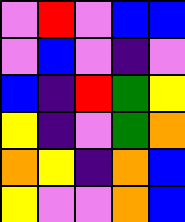[["violet", "red", "violet", "blue", "blue"], ["violet", "blue", "violet", "indigo", "violet"], ["blue", "indigo", "red", "green", "yellow"], ["yellow", "indigo", "violet", "green", "orange"], ["orange", "yellow", "indigo", "orange", "blue"], ["yellow", "violet", "violet", "orange", "blue"]]